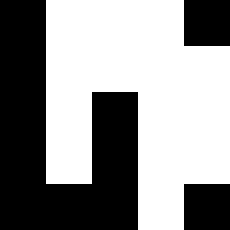[["black", "white", "white", "white", "black"], ["black", "white", "white", "white", "white"], ["black", "white", "black", "white", "white"], ["black", "white", "black", "white", "white"], ["black", "black", "black", "white", "black"]]